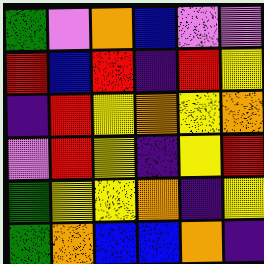[["green", "violet", "orange", "blue", "violet", "violet"], ["red", "blue", "red", "indigo", "red", "yellow"], ["indigo", "red", "yellow", "orange", "yellow", "orange"], ["violet", "red", "yellow", "indigo", "yellow", "red"], ["green", "yellow", "yellow", "orange", "indigo", "yellow"], ["green", "orange", "blue", "blue", "orange", "indigo"]]